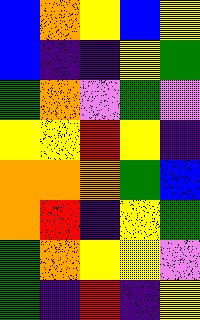[["blue", "orange", "yellow", "blue", "yellow"], ["blue", "indigo", "indigo", "yellow", "green"], ["green", "orange", "violet", "green", "violet"], ["yellow", "yellow", "red", "yellow", "indigo"], ["orange", "orange", "orange", "green", "blue"], ["orange", "red", "indigo", "yellow", "green"], ["green", "orange", "yellow", "yellow", "violet"], ["green", "indigo", "red", "indigo", "yellow"]]